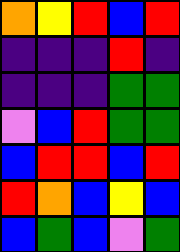[["orange", "yellow", "red", "blue", "red"], ["indigo", "indigo", "indigo", "red", "indigo"], ["indigo", "indigo", "indigo", "green", "green"], ["violet", "blue", "red", "green", "green"], ["blue", "red", "red", "blue", "red"], ["red", "orange", "blue", "yellow", "blue"], ["blue", "green", "blue", "violet", "green"]]